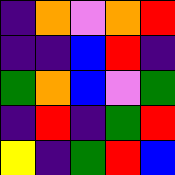[["indigo", "orange", "violet", "orange", "red"], ["indigo", "indigo", "blue", "red", "indigo"], ["green", "orange", "blue", "violet", "green"], ["indigo", "red", "indigo", "green", "red"], ["yellow", "indigo", "green", "red", "blue"]]